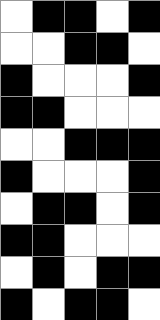[["white", "black", "black", "white", "black"], ["white", "white", "black", "black", "white"], ["black", "white", "white", "white", "black"], ["black", "black", "white", "white", "white"], ["white", "white", "black", "black", "black"], ["black", "white", "white", "white", "black"], ["white", "black", "black", "white", "black"], ["black", "black", "white", "white", "white"], ["white", "black", "white", "black", "black"], ["black", "white", "black", "black", "white"]]